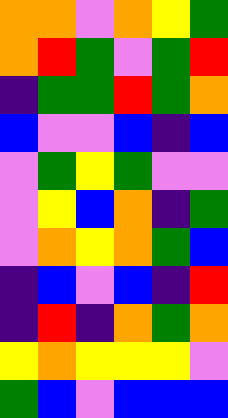[["orange", "orange", "violet", "orange", "yellow", "green"], ["orange", "red", "green", "violet", "green", "red"], ["indigo", "green", "green", "red", "green", "orange"], ["blue", "violet", "violet", "blue", "indigo", "blue"], ["violet", "green", "yellow", "green", "violet", "violet"], ["violet", "yellow", "blue", "orange", "indigo", "green"], ["violet", "orange", "yellow", "orange", "green", "blue"], ["indigo", "blue", "violet", "blue", "indigo", "red"], ["indigo", "red", "indigo", "orange", "green", "orange"], ["yellow", "orange", "yellow", "yellow", "yellow", "violet"], ["green", "blue", "violet", "blue", "blue", "blue"]]